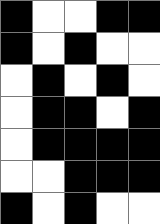[["black", "white", "white", "black", "black"], ["black", "white", "black", "white", "white"], ["white", "black", "white", "black", "white"], ["white", "black", "black", "white", "black"], ["white", "black", "black", "black", "black"], ["white", "white", "black", "black", "black"], ["black", "white", "black", "white", "white"]]